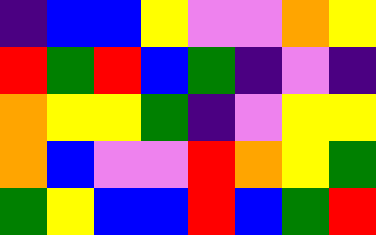[["indigo", "blue", "blue", "yellow", "violet", "violet", "orange", "yellow"], ["red", "green", "red", "blue", "green", "indigo", "violet", "indigo"], ["orange", "yellow", "yellow", "green", "indigo", "violet", "yellow", "yellow"], ["orange", "blue", "violet", "violet", "red", "orange", "yellow", "green"], ["green", "yellow", "blue", "blue", "red", "blue", "green", "red"]]